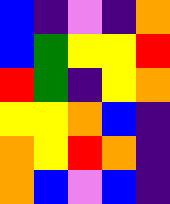[["blue", "indigo", "violet", "indigo", "orange"], ["blue", "green", "yellow", "yellow", "red"], ["red", "green", "indigo", "yellow", "orange"], ["yellow", "yellow", "orange", "blue", "indigo"], ["orange", "yellow", "red", "orange", "indigo"], ["orange", "blue", "violet", "blue", "indigo"]]